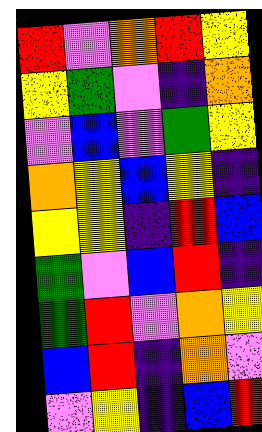[["red", "violet", "orange", "red", "yellow"], ["yellow", "green", "violet", "indigo", "orange"], ["violet", "blue", "violet", "green", "yellow"], ["orange", "yellow", "blue", "yellow", "indigo"], ["yellow", "yellow", "indigo", "red", "blue"], ["green", "violet", "blue", "red", "indigo"], ["green", "red", "violet", "orange", "yellow"], ["blue", "red", "indigo", "orange", "violet"], ["violet", "yellow", "indigo", "blue", "red"]]